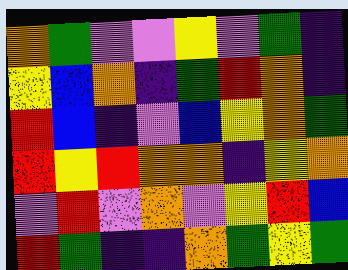[["orange", "green", "violet", "violet", "yellow", "violet", "green", "indigo"], ["yellow", "blue", "orange", "indigo", "green", "red", "orange", "indigo"], ["red", "blue", "indigo", "violet", "blue", "yellow", "orange", "green"], ["red", "yellow", "red", "orange", "orange", "indigo", "yellow", "orange"], ["violet", "red", "violet", "orange", "violet", "yellow", "red", "blue"], ["red", "green", "indigo", "indigo", "orange", "green", "yellow", "green"]]